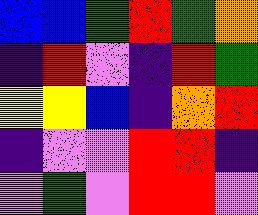[["blue", "blue", "green", "red", "green", "orange"], ["indigo", "red", "violet", "indigo", "red", "green"], ["yellow", "yellow", "blue", "indigo", "orange", "red"], ["indigo", "violet", "violet", "red", "red", "indigo"], ["violet", "green", "violet", "red", "red", "violet"]]